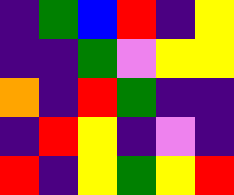[["indigo", "green", "blue", "red", "indigo", "yellow"], ["indigo", "indigo", "green", "violet", "yellow", "yellow"], ["orange", "indigo", "red", "green", "indigo", "indigo"], ["indigo", "red", "yellow", "indigo", "violet", "indigo"], ["red", "indigo", "yellow", "green", "yellow", "red"]]